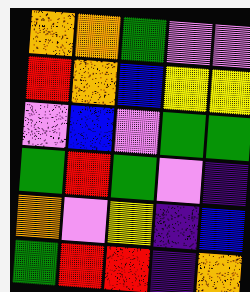[["orange", "orange", "green", "violet", "violet"], ["red", "orange", "blue", "yellow", "yellow"], ["violet", "blue", "violet", "green", "green"], ["green", "red", "green", "violet", "indigo"], ["orange", "violet", "yellow", "indigo", "blue"], ["green", "red", "red", "indigo", "orange"]]